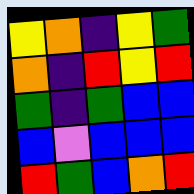[["yellow", "orange", "indigo", "yellow", "green"], ["orange", "indigo", "red", "yellow", "red"], ["green", "indigo", "green", "blue", "blue"], ["blue", "violet", "blue", "blue", "blue"], ["red", "green", "blue", "orange", "red"]]